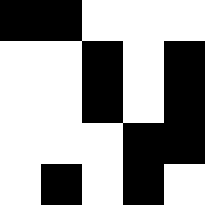[["black", "black", "white", "white", "white"], ["white", "white", "black", "white", "black"], ["white", "white", "black", "white", "black"], ["white", "white", "white", "black", "black"], ["white", "black", "white", "black", "white"]]